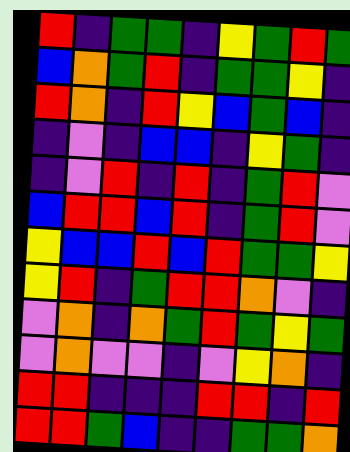[["red", "indigo", "green", "green", "indigo", "yellow", "green", "red", "green"], ["blue", "orange", "green", "red", "indigo", "green", "green", "yellow", "indigo"], ["red", "orange", "indigo", "red", "yellow", "blue", "green", "blue", "indigo"], ["indigo", "violet", "indigo", "blue", "blue", "indigo", "yellow", "green", "indigo"], ["indigo", "violet", "red", "indigo", "red", "indigo", "green", "red", "violet"], ["blue", "red", "red", "blue", "red", "indigo", "green", "red", "violet"], ["yellow", "blue", "blue", "red", "blue", "red", "green", "green", "yellow"], ["yellow", "red", "indigo", "green", "red", "red", "orange", "violet", "indigo"], ["violet", "orange", "indigo", "orange", "green", "red", "green", "yellow", "green"], ["violet", "orange", "violet", "violet", "indigo", "violet", "yellow", "orange", "indigo"], ["red", "red", "indigo", "indigo", "indigo", "red", "red", "indigo", "red"], ["red", "red", "green", "blue", "indigo", "indigo", "green", "green", "orange"]]